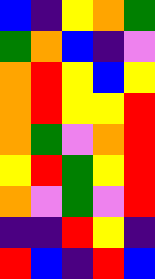[["blue", "indigo", "yellow", "orange", "green"], ["green", "orange", "blue", "indigo", "violet"], ["orange", "red", "yellow", "blue", "yellow"], ["orange", "red", "yellow", "yellow", "red"], ["orange", "green", "violet", "orange", "red"], ["yellow", "red", "green", "yellow", "red"], ["orange", "violet", "green", "violet", "red"], ["indigo", "indigo", "red", "yellow", "indigo"], ["red", "blue", "indigo", "red", "blue"]]